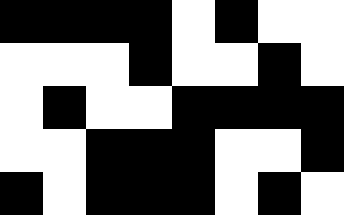[["black", "black", "black", "black", "white", "black", "white", "white"], ["white", "white", "white", "black", "white", "white", "black", "white"], ["white", "black", "white", "white", "black", "black", "black", "black"], ["white", "white", "black", "black", "black", "white", "white", "black"], ["black", "white", "black", "black", "black", "white", "black", "white"]]